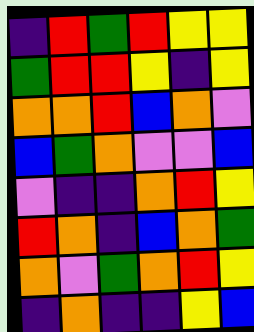[["indigo", "red", "green", "red", "yellow", "yellow"], ["green", "red", "red", "yellow", "indigo", "yellow"], ["orange", "orange", "red", "blue", "orange", "violet"], ["blue", "green", "orange", "violet", "violet", "blue"], ["violet", "indigo", "indigo", "orange", "red", "yellow"], ["red", "orange", "indigo", "blue", "orange", "green"], ["orange", "violet", "green", "orange", "red", "yellow"], ["indigo", "orange", "indigo", "indigo", "yellow", "blue"]]